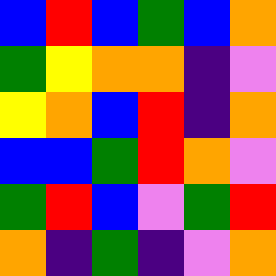[["blue", "red", "blue", "green", "blue", "orange"], ["green", "yellow", "orange", "orange", "indigo", "violet"], ["yellow", "orange", "blue", "red", "indigo", "orange"], ["blue", "blue", "green", "red", "orange", "violet"], ["green", "red", "blue", "violet", "green", "red"], ["orange", "indigo", "green", "indigo", "violet", "orange"]]